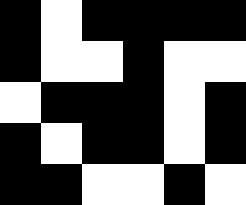[["black", "white", "black", "black", "black", "black"], ["black", "white", "white", "black", "white", "white"], ["white", "black", "black", "black", "white", "black"], ["black", "white", "black", "black", "white", "black"], ["black", "black", "white", "white", "black", "white"]]